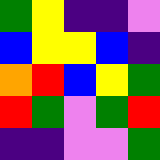[["green", "yellow", "indigo", "indigo", "violet"], ["blue", "yellow", "yellow", "blue", "indigo"], ["orange", "red", "blue", "yellow", "green"], ["red", "green", "violet", "green", "red"], ["indigo", "indigo", "violet", "violet", "green"]]